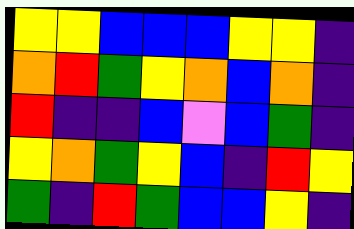[["yellow", "yellow", "blue", "blue", "blue", "yellow", "yellow", "indigo"], ["orange", "red", "green", "yellow", "orange", "blue", "orange", "indigo"], ["red", "indigo", "indigo", "blue", "violet", "blue", "green", "indigo"], ["yellow", "orange", "green", "yellow", "blue", "indigo", "red", "yellow"], ["green", "indigo", "red", "green", "blue", "blue", "yellow", "indigo"]]